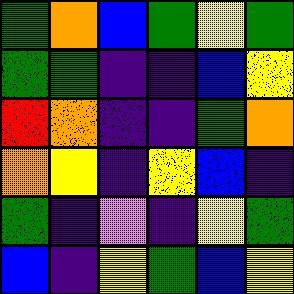[["green", "orange", "blue", "green", "yellow", "green"], ["green", "green", "indigo", "indigo", "blue", "yellow"], ["red", "orange", "indigo", "indigo", "green", "orange"], ["orange", "yellow", "indigo", "yellow", "blue", "indigo"], ["green", "indigo", "violet", "indigo", "yellow", "green"], ["blue", "indigo", "yellow", "green", "blue", "yellow"]]